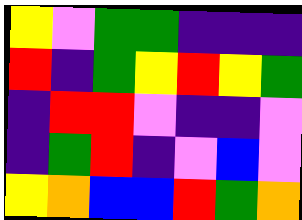[["yellow", "violet", "green", "green", "indigo", "indigo", "indigo"], ["red", "indigo", "green", "yellow", "red", "yellow", "green"], ["indigo", "red", "red", "violet", "indigo", "indigo", "violet"], ["indigo", "green", "red", "indigo", "violet", "blue", "violet"], ["yellow", "orange", "blue", "blue", "red", "green", "orange"]]